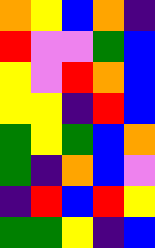[["orange", "yellow", "blue", "orange", "indigo"], ["red", "violet", "violet", "green", "blue"], ["yellow", "violet", "red", "orange", "blue"], ["yellow", "yellow", "indigo", "red", "blue"], ["green", "yellow", "green", "blue", "orange"], ["green", "indigo", "orange", "blue", "violet"], ["indigo", "red", "blue", "red", "yellow"], ["green", "green", "yellow", "indigo", "blue"]]